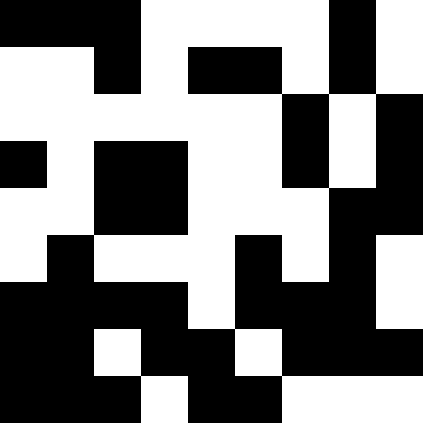[["black", "black", "black", "white", "white", "white", "white", "black", "white"], ["white", "white", "black", "white", "black", "black", "white", "black", "white"], ["white", "white", "white", "white", "white", "white", "black", "white", "black"], ["black", "white", "black", "black", "white", "white", "black", "white", "black"], ["white", "white", "black", "black", "white", "white", "white", "black", "black"], ["white", "black", "white", "white", "white", "black", "white", "black", "white"], ["black", "black", "black", "black", "white", "black", "black", "black", "white"], ["black", "black", "white", "black", "black", "white", "black", "black", "black"], ["black", "black", "black", "white", "black", "black", "white", "white", "white"]]